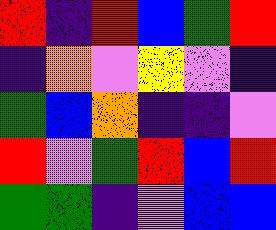[["red", "indigo", "red", "blue", "green", "red"], ["indigo", "orange", "violet", "yellow", "violet", "indigo"], ["green", "blue", "orange", "indigo", "indigo", "violet"], ["red", "violet", "green", "red", "blue", "red"], ["green", "green", "indigo", "violet", "blue", "blue"]]